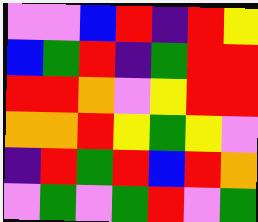[["violet", "violet", "blue", "red", "indigo", "red", "yellow"], ["blue", "green", "red", "indigo", "green", "red", "red"], ["red", "red", "orange", "violet", "yellow", "red", "red"], ["orange", "orange", "red", "yellow", "green", "yellow", "violet"], ["indigo", "red", "green", "red", "blue", "red", "orange"], ["violet", "green", "violet", "green", "red", "violet", "green"]]